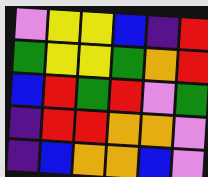[["violet", "yellow", "yellow", "blue", "indigo", "red"], ["green", "yellow", "yellow", "green", "orange", "red"], ["blue", "red", "green", "red", "violet", "green"], ["indigo", "red", "red", "orange", "orange", "violet"], ["indigo", "blue", "orange", "orange", "blue", "violet"]]